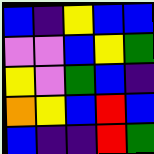[["blue", "indigo", "yellow", "blue", "blue"], ["violet", "violet", "blue", "yellow", "green"], ["yellow", "violet", "green", "blue", "indigo"], ["orange", "yellow", "blue", "red", "blue"], ["blue", "indigo", "indigo", "red", "green"]]